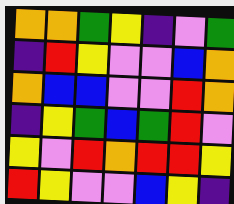[["orange", "orange", "green", "yellow", "indigo", "violet", "green"], ["indigo", "red", "yellow", "violet", "violet", "blue", "orange"], ["orange", "blue", "blue", "violet", "violet", "red", "orange"], ["indigo", "yellow", "green", "blue", "green", "red", "violet"], ["yellow", "violet", "red", "orange", "red", "red", "yellow"], ["red", "yellow", "violet", "violet", "blue", "yellow", "indigo"]]